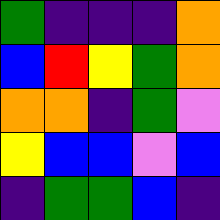[["green", "indigo", "indigo", "indigo", "orange"], ["blue", "red", "yellow", "green", "orange"], ["orange", "orange", "indigo", "green", "violet"], ["yellow", "blue", "blue", "violet", "blue"], ["indigo", "green", "green", "blue", "indigo"]]